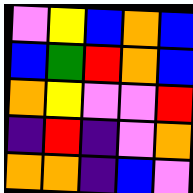[["violet", "yellow", "blue", "orange", "blue"], ["blue", "green", "red", "orange", "blue"], ["orange", "yellow", "violet", "violet", "red"], ["indigo", "red", "indigo", "violet", "orange"], ["orange", "orange", "indigo", "blue", "violet"]]